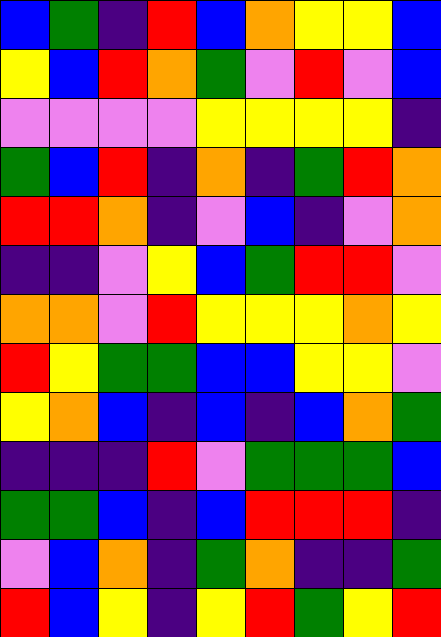[["blue", "green", "indigo", "red", "blue", "orange", "yellow", "yellow", "blue"], ["yellow", "blue", "red", "orange", "green", "violet", "red", "violet", "blue"], ["violet", "violet", "violet", "violet", "yellow", "yellow", "yellow", "yellow", "indigo"], ["green", "blue", "red", "indigo", "orange", "indigo", "green", "red", "orange"], ["red", "red", "orange", "indigo", "violet", "blue", "indigo", "violet", "orange"], ["indigo", "indigo", "violet", "yellow", "blue", "green", "red", "red", "violet"], ["orange", "orange", "violet", "red", "yellow", "yellow", "yellow", "orange", "yellow"], ["red", "yellow", "green", "green", "blue", "blue", "yellow", "yellow", "violet"], ["yellow", "orange", "blue", "indigo", "blue", "indigo", "blue", "orange", "green"], ["indigo", "indigo", "indigo", "red", "violet", "green", "green", "green", "blue"], ["green", "green", "blue", "indigo", "blue", "red", "red", "red", "indigo"], ["violet", "blue", "orange", "indigo", "green", "orange", "indigo", "indigo", "green"], ["red", "blue", "yellow", "indigo", "yellow", "red", "green", "yellow", "red"]]